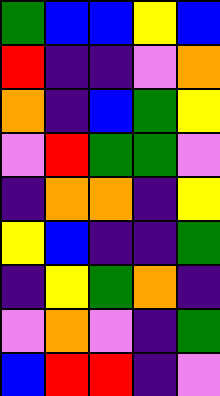[["green", "blue", "blue", "yellow", "blue"], ["red", "indigo", "indigo", "violet", "orange"], ["orange", "indigo", "blue", "green", "yellow"], ["violet", "red", "green", "green", "violet"], ["indigo", "orange", "orange", "indigo", "yellow"], ["yellow", "blue", "indigo", "indigo", "green"], ["indigo", "yellow", "green", "orange", "indigo"], ["violet", "orange", "violet", "indigo", "green"], ["blue", "red", "red", "indigo", "violet"]]